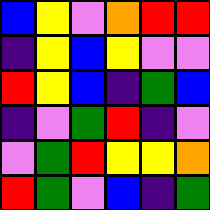[["blue", "yellow", "violet", "orange", "red", "red"], ["indigo", "yellow", "blue", "yellow", "violet", "violet"], ["red", "yellow", "blue", "indigo", "green", "blue"], ["indigo", "violet", "green", "red", "indigo", "violet"], ["violet", "green", "red", "yellow", "yellow", "orange"], ["red", "green", "violet", "blue", "indigo", "green"]]